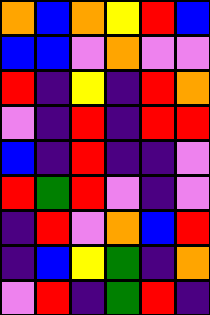[["orange", "blue", "orange", "yellow", "red", "blue"], ["blue", "blue", "violet", "orange", "violet", "violet"], ["red", "indigo", "yellow", "indigo", "red", "orange"], ["violet", "indigo", "red", "indigo", "red", "red"], ["blue", "indigo", "red", "indigo", "indigo", "violet"], ["red", "green", "red", "violet", "indigo", "violet"], ["indigo", "red", "violet", "orange", "blue", "red"], ["indigo", "blue", "yellow", "green", "indigo", "orange"], ["violet", "red", "indigo", "green", "red", "indigo"]]